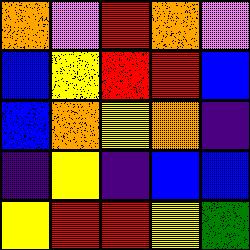[["orange", "violet", "red", "orange", "violet"], ["blue", "yellow", "red", "red", "blue"], ["blue", "orange", "yellow", "orange", "indigo"], ["indigo", "yellow", "indigo", "blue", "blue"], ["yellow", "red", "red", "yellow", "green"]]